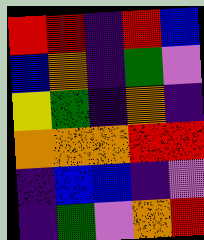[["red", "red", "indigo", "red", "blue"], ["blue", "orange", "indigo", "green", "violet"], ["yellow", "green", "indigo", "orange", "indigo"], ["orange", "orange", "orange", "red", "red"], ["indigo", "blue", "blue", "indigo", "violet"], ["indigo", "green", "violet", "orange", "red"]]